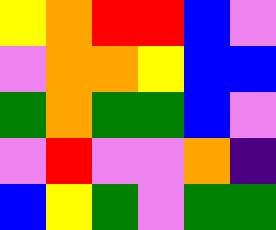[["yellow", "orange", "red", "red", "blue", "violet"], ["violet", "orange", "orange", "yellow", "blue", "blue"], ["green", "orange", "green", "green", "blue", "violet"], ["violet", "red", "violet", "violet", "orange", "indigo"], ["blue", "yellow", "green", "violet", "green", "green"]]